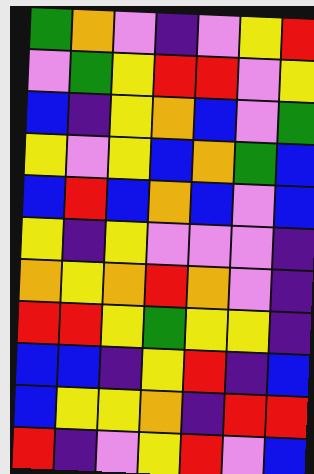[["green", "orange", "violet", "indigo", "violet", "yellow", "red"], ["violet", "green", "yellow", "red", "red", "violet", "yellow"], ["blue", "indigo", "yellow", "orange", "blue", "violet", "green"], ["yellow", "violet", "yellow", "blue", "orange", "green", "blue"], ["blue", "red", "blue", "orange", "blue", "violet", "blue"], ["yellow", "indigo", "yellow", "violet", "violet", "violet", "indigo"], ["orange", "yellow", "orange", "red", "orange", "violet", "indigo"], ["red", "red", "yellow", "green", "yellow", "yellow", "indigo"], ["blue", "blue", "indigo", "yellow", "red", "indigo", "blue"], ["blue", "yellow", "yellow", "orange", "indigo", "red", "red"], ["red", "indigo", "violet", "yellow", "red", "violet", "blue"]]